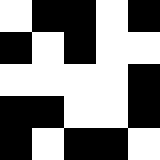[["white", "black", "black", "white", "black"], ["black", "white", "black", "white", "white"], ["white", "white", "white", "white", "black"], ["black", "black", "white", "white", "black"], ["black", "white", "black", "black", "white"]]